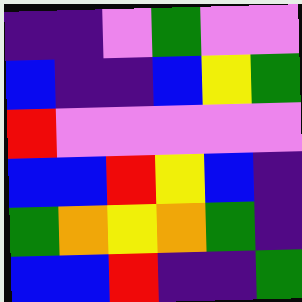[["indigo", "indigo", "violet", "green", "violet", "violet"], ["blue", "indigo", "indigo", "blue", "yellow", "green"], ["red", "violet", "violet", "violet", "violet", "violet"], ["blue", "blue", "red", "yellow", "blue", "indigo"], ["green", "orange", "yellow", "orange", "green", "indigo"], ["blue", "blue", "red", "indigo", "indigo", "green"]]